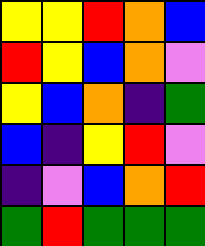[["yellow", "yellow", "red", "orange", "blue"], ["red", "yellow", "blue", "orange", "violet"], ["yellow", "blue", "orange", "indigo", "green"], ["blue", "indigo", "yellow", "red", "violet"], ["indigo", "violet", "blue", "orange", "red"], ["green", "red", "green", "green", "green"]]